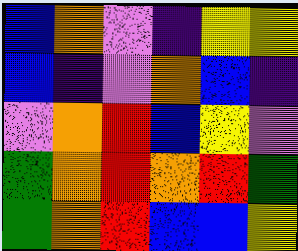[["blue", "orange", "violet", "indigo", "yellow", "yellow"], ["blue", "indigo", "violet", "orange", "blue", "indigo"], ["violet", "orange", "red", "blue", "yellow", "violet"], ["green", "orange", "red", "orange", "red", "green"], ["green", "orange", "red", "blue", "blue", "yellow"]]